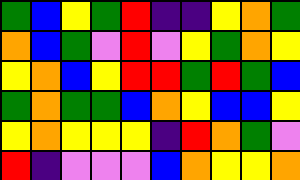[["green", "blue", "yellow", "green", "red", "indigo", "indigo", "yellow", "orange", "green"], ["orange", "blue", "green", "violet", "red", "violet", "yellow", "green", "orange", "yellow"], ["yellow", "orange", "blue", "yellow", "red", "red", "green", "red", "green", "blue"], ["green", "orange", "green", "green", "blue", "orange", "yellow", "blue", "blue", "yellow"], ["yellow", "orange", "yellow", "yellow", "yellow", "indigo", "red", "orange", "green", "violet"], ["red", "indigo", "violet", "violet", "violet", "blue", "orange", "yellow", "yellow", "orange"]]